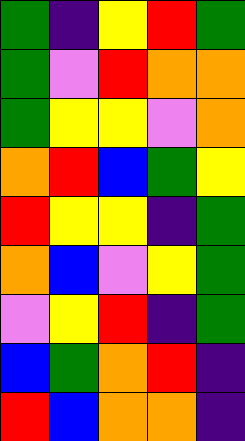[["green", "indigo", "yellow", "red", "green"], ["green", "violet", "red", "orange", "orange"], ["green", "yellow", "yellow", "violet", "orange"], ["orange", "red", "blue", "green", "yellow"], ["red", "yellow", "yellow", "indigo", "green"], ["orange", "blue", "violet", "yellow", "green"], ["violet", "yellow", "red", "indigo", "green"], ["blue", "green", "orange", "red", "indigo"], ["red", "blue", "orange", "orange", "indigo"]]